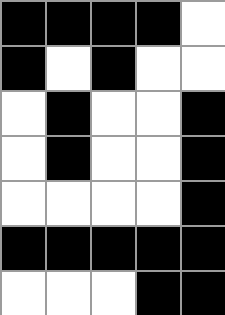[["black", "black", "black", "black", "white"], ["black", "white", "black", "white", "white"], ["white", "black", "white", "white", "black"], ["white", "black", "white", "white", "black"], ["white", "white", "white", "white", "black"], ["black", "black", "black", "black", "black"], ["white", "white", "white", "black", "black"]]